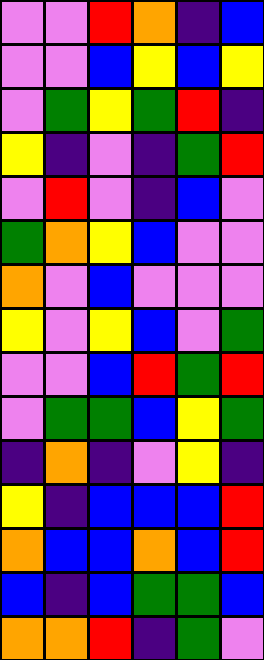[["violet", "violet", "red", "orange", "indigo", "blue"], ["violet", "violet", "blue", "yellow", "blue", "yellow"], ["violet", "green", "yellow", "green", "red", "indigo"], ["yellow", "indigo", "violet", "indigo", "green", "red"], ["violet", "red", "violet", "indigo", "blue", "violet"], ["green", "orange", "yellow", "blue", "violet", "violet"], ["orange", "violet", "blue", "violet", "violet", "violet"], ["yellow", "violet", "yellow", "blue", "violet", "green"], ["violet", "violet", "blue", "red", "green", "red"], ["violet", "green", "green", "blue", "yellow", "green"], ["indigo", "orange", "indigo", "violet", "yellow", "indigo"], ["yellow", "indigo", "blue", "blue", "blue", "red"], ["orange", "blue", "blue", "orange", "blue", "red"], ["blue", "indigo", "blue", "green", "green", "blue"], ["orange", "orange", "red", "indigo", "green", "violet"]]